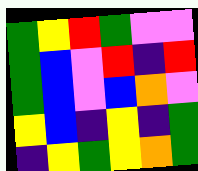[["green", "yellow", "red", "green", "violet", "violet"], ["green", "blue", "violet", "red", "indigo", "red"], ["green", "blue", "violet", "blue", "orange", "violet"], ["yellow", "blue", "indigo", "yellow", "indigo", "green"], ["indigo", "yellow", "green", "yellow", "orange", "green"]]